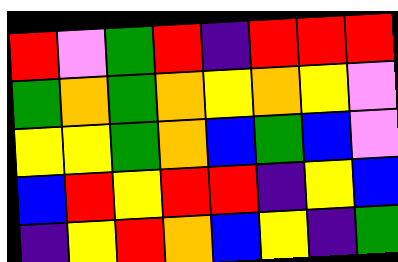[["red", "violet", "green", "red", "indigo", "red", "red", "red"], ["green", "orange", "green", "orange", "yellow", "orange", "yellow", "violet"], ["yellow", "yellow", "green", "orange", "blue", "green", "blue", "violet"], ["blue", "red", "yellow", "red", "red", "indigo", "yellow", "blue"], ["indigo", "yellow", "red", "orange", "blue", "yellow", "indigo", "green"]]